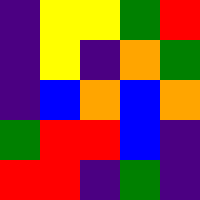[["indigo", "yellow", "yellow", "green", "red"], ["indigo", "yellow", "indigo", "orange", "green"], ["indigo", "blue", "orange", "blue", "orange"], ["green", "red", "red", "blue", "indigo"], ["red", "red", "indigo", "green", "indigo"]]